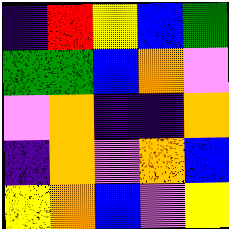[["indigo", "red", "yellow", "blue", "green"], ["green", "green", "blue", "orange", "violet"], ["violet", "orange", "indigo", "indigo", "orange"], ["indigo", "orange", "violet", "orange", "blue"], ["yellow", "orange", "blue", "violet", "yellow"]]